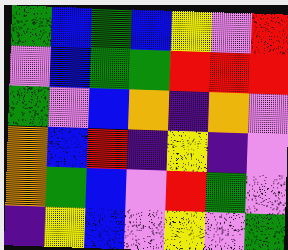[["green", "blue", "green", "blue", "yellow", "violet", "red"], ["violet", "blue", "green", "green", "red", "red", "red"], ["green", "violet", "blue", "orange", "indigo", "orange", "violet"], ["orange", "blue", "red", "indigo", "yellow", "indigo", "violet"], ["orange", "green", "blue", "violet", "red", "green", "violet"], ["indigo", "yellow", "blue", "violet", "yellow", "violet", "green"]]